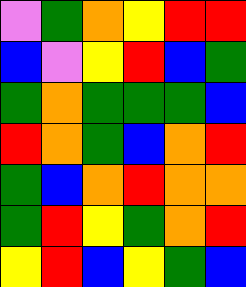[["violet", "green", "orange", "yellow", "red", "red"], ["blue", "violet", "yellow", "red", "blue", "green"], ["green", "orange", "green", "green", "green", "blue"], ["red", "orange", "green", "blue", "orange", "red"], ["green", "blue", "orange", "red", "orange", "orange"], ["green", "red", "yellow", "green", "orange", "red"], ["yellow", "red", "blue", "yellow", "green", "blue"]]